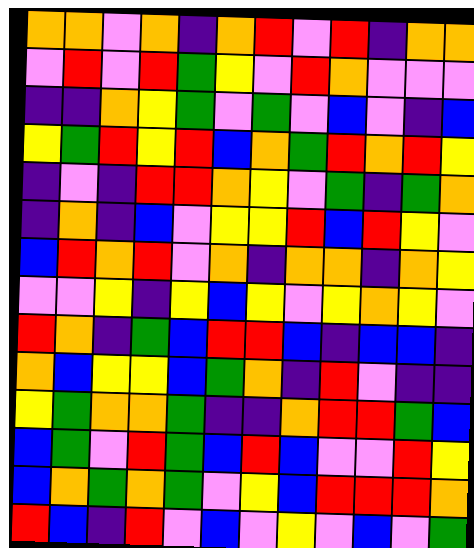[["orange", "orange", "violet", "orange", "indigo", "orange", "red", "violet", "red", "indigo", "orange", "orange"], ["violet", "red", "violet", "red", "green", "yellow", "violet", "red", "orange", "violet", "violet", "violet"], ["indigo", "indigo", "orange", "yellow", "green", "violet", "green", "violet", "blue", "violet", "indigo", "blue"], ["yellow", "green", "red", "yellow", "red", "blue", "orange", "green", "red", "orange", "red", "yellow"], ["indigo", "violet", "indigo", "red", "red", "orange", "yellow", "violet", "green", "indigo", "green", "orange"], ["indigo", "orange", "indigo", "blue", "violet", "yellow", "yellow", "red", "blue", "red", "yellow", "violet"], ["blue", "red", "orange", "red", "violet", "orange", "indigo", "orange", "orange", "indigo", "orange", "yellow"], ["violet", "violet", "yellow", "indigo", "yellow", "blue", "yellow", "violet", "yellow", "orange", "yellow", "violet"], ["red", "orange", "indigo", "green", "blue", "red", "red", "blue", "indigo", "blue", "blue", "indigo"], ["orange", "blue", "yellow", "yellow", "blue", "green", "orange", "indigo", "red", "violet", "indigo", "indigo"], ["yellow", "green", "orange", "orange", "green", "indigo", "indigo", "orange", "red", "red", "green", "blue"], ["blue", "green", "violet", "red", "green", "blue", "red", "blue", "violet", "violet", "red", "yellow"], ["blue", "orange", "green", "orange", "green", "violet", "yellow", "blue", "red", "red", "red", "orange"], ["red", "blue", "indigo", "red", "violet", "blue", "violet", "yellow", "violet", "blue", "violet", "green"]]